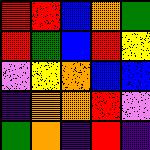[["red", "red", "blue", "orange", "green"], ["red", "green", "blue", "red", "yellow"], ["violet", "yellow", "orange", "blue", "blue"], ["indigo", "orange", "orange", "red", "violet"], ["green", "orange", "indigo", "red", "indigo"]]